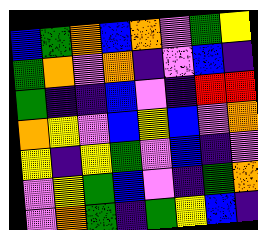[["blue", "green", "orange", "blue", "orange", "violet", "green", "yellow"], ["green", "orange", "violet", "orange", "indigo", "violet", "blue", "indigo"], ["green", "indigo", "indigo", "blue", "violet", "indigo", "red", "red"], ["orange", "yellow", "violet", "blue", "yellow", "blue", "violet", "orange"], ["yellow", "indigo", "yellow", "green", "violet", "blue", "indigo", "violet"], ["violet", "yellow", "green", "blue", "violet", "indigo", "green", "orange"], ["violet", "orange", "green", "indigo", "green", "yellow", "blue", "indigo"]]